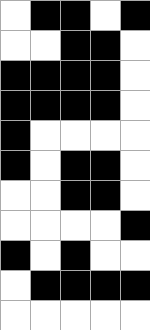[["white", "black", "black", "white", "black"], ["white", "white", "black", "black", "white"], ["black", "black", "black", "black", "white"], ["black", "black", "black", "black", "white"], ["black", "white", "white", "white", "white"], ["black", "white", "black", "black", "white"], ["white", "white", "black", "black", "white"], ["white", "white", "white", "white", "black"], ["black", "white", "black", "white", "white"], ["white", "black", "black", "black", "black"], ["white", "white", "white", "white", "white"]]